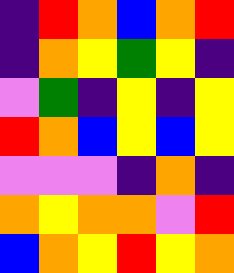[["indigo", "red", "orange", "blue", "orange", "red"], ["indigo", "orange", "yellow", "green", "yellow", "indigo"], ["violet", "green", "indigo", "yellow", "indigo", "yellow"], ["red", "orange", "blue", "yellow", "blue", "yellow"], ["violet", "violet", "violet", "indigo", "orange", "indigo"], ["orange", "yellow", "orange", "orange", "violet", "red"], ["blue", "orange", "yellow", "red", "yellow", "orange"]]